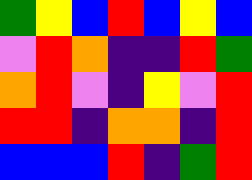[["green", "yellow", "blue", "red", "blue", "yellow", "blue"], ["violet", "red", "orange", "indigo", "indigo", "red", "green"], ["orange", "red", "violet", "indigo", "yellow", "violet", "red"], ["red", "red", "indigo", "orange", "orange", "indigo", "red"], ["blue", "blue", "blue", "red", "indigo", "green", "red"]]